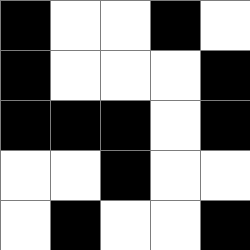[["black", "white", "white", "black", "white"], ["black", "white", "white", "white", "black"], ["black", "black", "black", "white", "black"], ["white", "white", "black", "white", "white"], ["white", "black", "white", "white", "black"]]